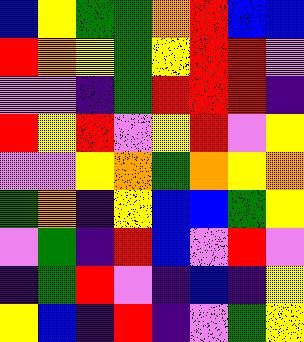[["blue", "yellow", "green", "green", "orange", "red", "blue", "blue"], ["red", "orange", "yellow", "green", "yellow", "red", "red", "violet"], ["violet", "violet", "indigo", "green", "red", "red", "red", "indigo"], ["red", "yellow", "red", "violet", "yellow", "red", "violet", "yellow"], ["violet", "violet", "yellow", "orange", "green", "orange", "yellow", "orange"], ["green", "orange", "indigo", "yellow", "blue", "blue", "green", "yellow"], ["violet", "green", "indigo", "red", "blue", "violet", "red", "violet"], ["indigo", "green", "red", "violet", "indigo", "blue", "indigo", "yellow"], ["yellow", "blue", "indigo", "red", "indigo", "violet", "green", "yellow"]]